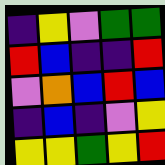[["indigo", "yellow", "violet", "green", "green"], ["red", "blue", "indigo", "indigo", "red"], ["violet", "orange", "blue", "red", "blue"], ["indigo", "blue", "indigo", "violet", "yellow"], ["yellow", "yellow", "green", "yellow", "red"]]